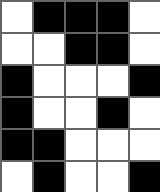[["white", "black", "black", "black", "white"], ["white", "white", "black", "black", "white"], ["black", "white", "white", "white", "black"], ["black", "white", "white", "black", "white"], ["black", "black", "white", "white", "white"], ["white", "black", "white", "white", "black"]]